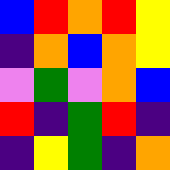[["blue", "red", "orange", "red", "yellow"], ["indigo", "orange", "blue", "orange", "yellow"], ["violet", "green", "violet", "orange", "blue"], ["red", "indigo", "green", "red", "indigo"], ["indigo", "yellow", "green", "indigo", "orange"]]